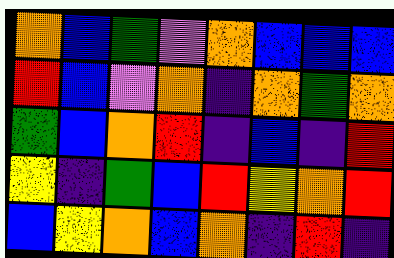[["orange", "blue", "green", "violet", "orange", "blue", "blue", "blue"], ["red", "blue", "violet", "orange", "indigo", "orange", "green", "orange"], ["green", "blue", "orange", "red", "indigo", "blue", "indigo", "red"], ["yellow", "indigo", "green", "blue", "red", "yellow", "orange", "red"], ["blue", "yellow", "orange", "blue", "orange", "indigo", "red", "indigo"]]